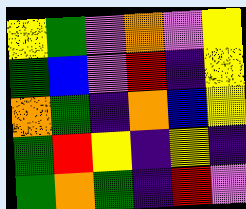[["yellow", "green", "violet", "orange", "violet", "yellow"], ["green", "blue", "violet", "red", "indigo", "yellow"], ["orange", "green", "indigo", "orange", "blue", "yellow"], ["green", "red", "yellow", "indigo", "yellow", "indigo"], ["green", "orange", "green", "indigo", "red", "violet"]]